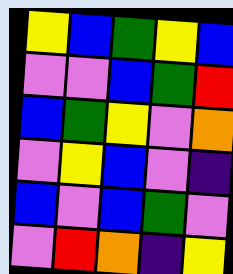[["yellow", "blue", "green", "yellow", "blue"], ["violet", "violet", "blue", "green", "red"], ["blue", "green", "yellow", "violet", "orange"], ["violet", "yellow", "blue", "violet", "indigo"], ["blue", "violet", "blue", "green", "violet"], ["violet", "red", "orange", "indigo", "yellow"]]